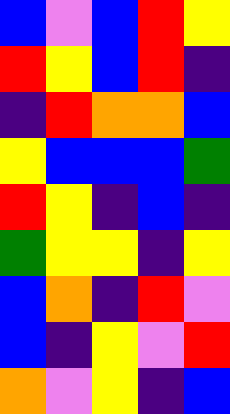[["blue", "violet", "blue", "red", "yellow"], ["red", "yellow", "blue", "red", "indigo"], ["indigo", "red", "orange", "orange", "blue"], ["yellow", "blue", "blue", "blue", "green"], ["red", "yellow", "indigo", "blue", "indigo"], ["green", "yellow", "yellow", "indigo", "yellow"], ["blue", "orange", "indigo", "red", "violet"], ["blue", "indigo", "yellow", "violet", "red"], ["orange", "violet", "yellow", "indigo", "blue"]]